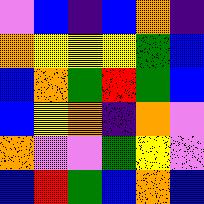[["violet", "blue", "indigo", "blue", "orange", "indigo"], ["orange", "yellow", "yellow", "yellow", "green", "blue"], ["blue", "orange", "green", "red", "green", "blue"], ["blue", "yellow", "orange", "indigo", "orange", "violet"], ["orange", "violet", "violet", "green", "yellow", "violet"], ["blue", "red", "green", "blue", "orange", "blue"]]